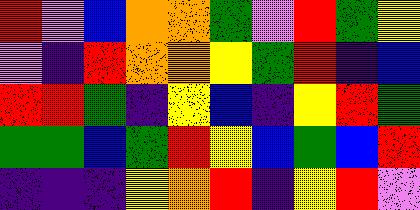[["red", "violet", "blue", "orange", "orange", "green", "violet", "red", "green", "yellow"], ["violet", "indigo", "red", "orange", "orange", "yellow", "green", "red", "indigo", "blue"], ["red", "red", "green", "indigo", "yellow", "blue", "indigo", "yellow", "red", "green"], ["green", "green", "blue", "green", "red", "yellow", "blue", "green", "blue", "red"], ["indigo", "indigo", "indigo", "yellow", "orange", "red", "indigo", "yellow", "red", "violet"]]